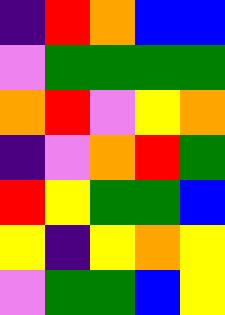[["indigo", "red", "orange", "blue", "blue"], ["violet", "green", "green", "green", "green"], ["orange", "red", "violet", "yellow", "orange"], ["indigo", "violet", "orange", "red", "green"], ["red", "yellow", "green", "green", "blue"], ["yellow", "indigo", "yellow", "orange", "yellow"], ["violet", "green", "green", "blue", "yellow"]]